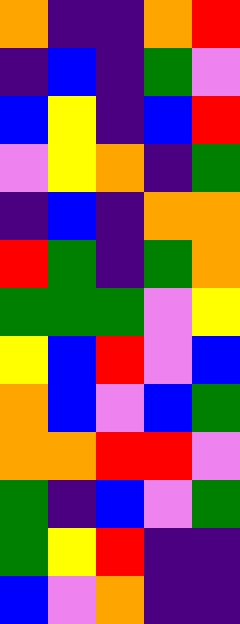[["orange", "indigo", "indigo", "orange", "red"], ["indigo", "blue", "indigo", "green", "violet"], ["blue", "yellow", "indigo", "blue", "red"], ["violet", "yellow", "orange", "indigo", "green"], ["indigo", "blue", "indigo", "orange", "orange"], ["red", "green", "indigo", "green", "orange"], ["green", "green", "green", "violet", "yellow"], ["yellow", "blue", "red", "violet", "blue"], ["orange", "blue", "violet", "blue", "green"], ["orange", "orange", "red", "red", "violet"], ["green", "indigo", "blue", "violet", "green"], ["green", "yellow", "red", "indigo", "indigo"], ["blue", "violet", "orange", "indigo", "indigo"]]